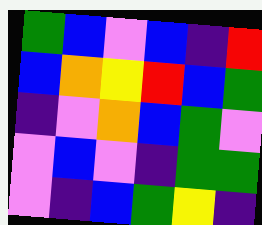[["green", "blue", "violet", "blue", "indigo", "red"], ["blue", "orange", "yellow", "red", "blue", "green"], ["indigo", "violet", "orange", "blue", "green", "violet"], ["violet", "blue", "violet", "indigo", "green", "green"], ["violet", "indigo", "blue", "green", "yellow", "indigo"]]